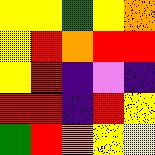[["yellow", "yellow", "green", "yellow", "orange"], ["yellow", "red", "orange", "red", "red"], ["yellow", "red", "indigo", "violet", "indigo"], ["red", "red", "indigo", "red", "yellow"], ["green", "red", "orange", "yellow", "yellow"]]